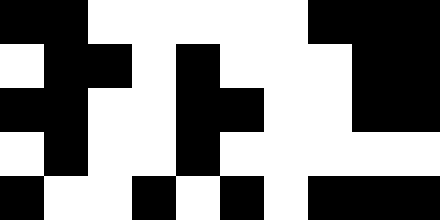[["black", "black", "white", "white", "white", "white", "white", "black", "black", "black"], ["white", "black", "black", "white", "black", "white", "white", "white", "black", "black"], ["black", "black", "white", "white", "black", "black", "white", "white", "black", "black"], ["white", "black", "white", "white", "black", "white", "white", "white", "white", "white"], ["black", "white", "white", "black", "white", "black", "white", "black", "black", "black"]]